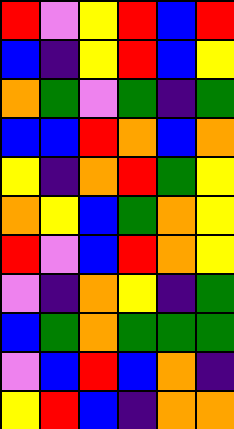[["red", "violet", "yellow", "red", "blue", "red"], ["blue", "indigo", "yellow", "red", "blue", "yellow"], ["orange", "green", "violet", "green", "indigo", "green"], ["blue", "blue", "red", "orange", "blue", "orange"], ["yellow", "indigo", "orange", "red", "green", "yellow"], ["orange", "yellow", "blue", "green", "orange", "yellow"], ["red", "violet", "blue", "red", "orange", "yellow"], ["violet", "indigo", "orange", "yellow", "indigo", "green"], ["blue", "green", "orange", "green", "green", "green"], ["violet", "blue", "red", "blue", "orange", "indigo"], ["yellow", "red", "blue", "indigo", "orange", "orange"]]